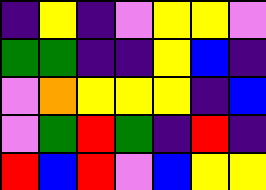[["indigo", "yellow", "indigo", "violet", "yellow", "yellow", "violet"], ["green", "green", "indigo", "indigo", "yellow", "blue", "indigo"], ["violet", "orange", "yellow", "yellow", "yellow", "indigo", "blue"], ["violet", "green", "red", "green", "indigo", "red", "indigo"], ["red", "blue", "red", "violet", "blue", "yellow", "yellow"]]